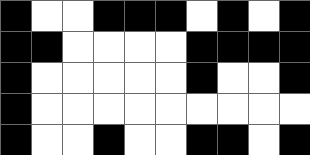[["black", "white", "white", "black", "black", "black", "white", "black", "white", "black"], ["black", "black", "white", "white", "white", "white", "black", "black", "black", "black"], ["black", "white", "white", "white", "white", "white", "black", "white", "white", "black"], ["black", "white", "white", "white", "white", "white", "white", "white", "white", "white"], ["black", "white", "white", "black", "white", "white", "black", "black", "white", "black"]]